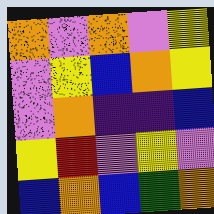[["orange", "violet", "orange", "violet", "yellow"], ["violet", "yellow", "blue", "orange", "yellow"], ["violet", "orange", "indigo", "indigo", "blue"], ["yellow", "red", "violet", "yellow", "violet"], ["blue", "orange", "blue", "green", "orange"]]